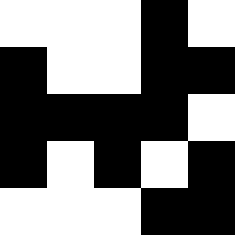[["white", "white", "white", "black", "white"], ["black", "white", "white", "black", "black"], ["black", "black", "black", "black", "white"], ["black", "white", "black", "white", "black"], ["white", "white", "white", "black", "black"]]